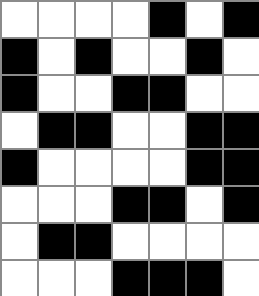[["white", "white", "white", "white", "black", "white", "black"], ["black", "white", "black", "white", "white", "black", "white"], ["black", "white", "white", "black", "black", "white", "white"], ["white", "black", "black", "white", "white", "black", "black"], ["black", "white", "white", "white", "white", "black", "black"], ["white", "white", "white", "black", "black", "white", "black"], ["white", "black", "black", "white", "white", "white", "white"], ["white", "white", "white", "black", "black", "black", "white"]]